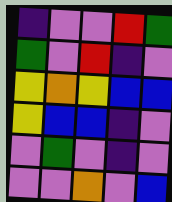[["indigo", "violet", "violet", "red", "green"], ["green", "violet", "red", "indigo", "violet"], ["yellow", "orange", "yellow", "blue", "blue"], ["yellow", "blue", "blue", "indigo", "violet"], ["violet", "green", "violet", "indigo", "violet"], ["violet", "violet", "orange", "violet", "blue"]]